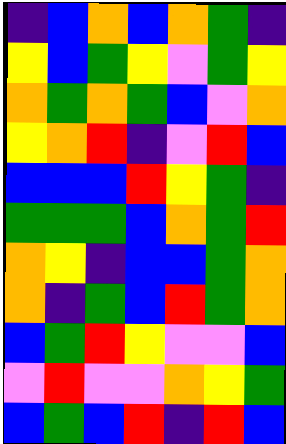[["indigo", "blue", "orange", "blue", "orange", "green", "indigo"], ["yellow", "blue", "green", "yellow", "violet", "green", "yellow"], ["orange", "green", "orange", "green", "blue", "violet", "orange"], ["yellow", "orange", "red", "indigo", "violet", "red", "blue"], ["blue", "blue", "blue", "red", "yellow", "green", "indigo"], ["green", "green", "green", "blue", "orange", "green", "red"], ["orange", "yellow", "indigo", "blue", "blue", "green", "orange"], ["orange", "indigo", "green", "blue", "red", "green", "orange"], ["blue", "green", "red", "yellow", "violet", "violet", "blue"], ["violet", "red", "violet", "violet", "orange", "yellow", "green"], ["blue", "green", "blue", "red", "indigo", "red", "blue"]]